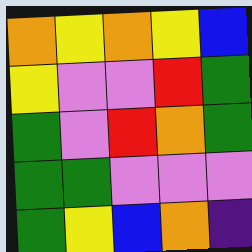[["orange", "yellow", "orange", "yellow", "blue"], ["yellow", "violet", "violet", "red", "green"], ["green", "violet", "red", "orange", "green"], ["green", "green", "violet", "violet", "violet"], ["green", "yellow", "blue", "orange", "indigo"]]